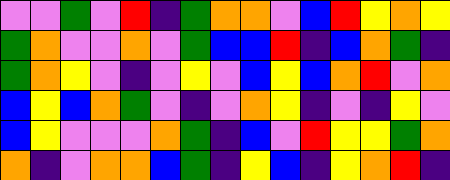[["violet", "violet", "green", "violet", "red", "indigo", "green", "orange", "orange", "violet", "blue", "red", "yellow", "orange", "yellow"], ["green", "orange", "violet", "violet", "orange", "violet", "green", "blue", "blue", "red", "indigo", "blue", "orange", "green", "indigo"], ["green", "orange", "yellow", "violet", "indigo", "violet", "yellow", "violet", "blue", "yellow", "blue", "orange", "red", "violet", "orange"], ["blue", "yellow", "blue", "orange", "green", "violet", "indigo", "violet", "orange", "yellow", "indigo", "violet", "indigo", "yellow", "violet"], ["blue", "yellow", "violet", "violet", "violet", "orange", "green", "indigo", "blue", "violet", "red", "yellow", "yellow", "green", "orange"], ["orange", "indigo", "violet", "orange", "orange", "blue", "green", "indigo", "yellow", "blue", "indigo", "yellow", "orange", "red", "indigo"]]